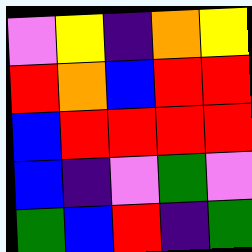[["violet", "yellow", "indigo", "orange", "yellow"], ["red", "orange", "blue", "red", "red"], ["blue", "red", "red", "red", "red"], ["blue", "indigo", "violet", "green", "violet"], ["green", "blue", "red", "indigo", "green"]]